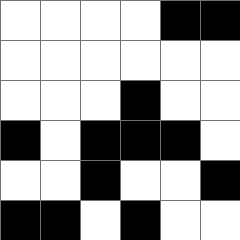[["white", "white", "white", "white", "black", "black"], ["white", "white", "white", "white", "white", "white"], ["white", "white", "white", "black", "white", "white"], ["black", "white", "black", "black", "black", "white"], ["white", "white", "black", "white", "white", "black"], ["black", "black", "white", "black", "white", "white"]]